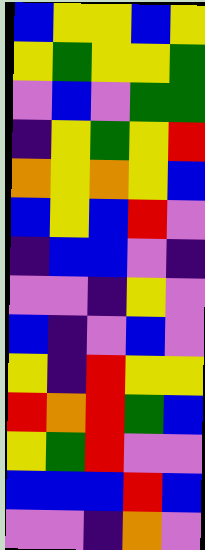[["blue", "yellow", "yellow", "blue", "yellow"], ["yellow", "green", "yellow", "yellow", "green"], ["violet", "blue", "violet", "green", "green"], ["indigo", "yellow", "green", "yellow", "red"], ["orange", "yellow", "orange", "yellow", "blue"], ["blue", "yellow", "blue", "red", "violet"], ["indigo", "blue", "blue", "violet", "indigo"], ["violet", "violet", "indigo", "yellow", "violet"], ["blue", "indigo", "violet", "blue", "violet"], ["yellow", "indigo", "red", "yellow", "yellow"], ["red", "orange", "red", "green", "blue"], ["yellow", "green", "red", "violet", "violet"], ["blue", "blue", "blue", "red", "blue"], ["violet", "violet", "indigo", "orange", "violet"]]